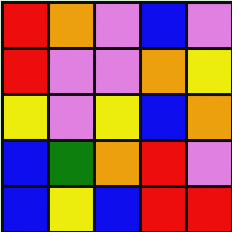[["red", "orange", "violet", "blue", "violet"], ["red", "violet", "violet", "orange", "yellow"], ["yellow", "violet", "yellow", "blue", "orange"], ["blue", "green", "orange", "red", "violet"], ["blue", "yellow", "blue", "red", "red"]]